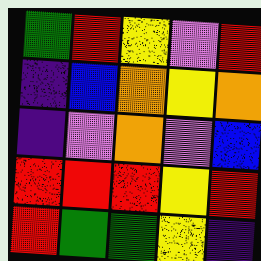[["green", "red", "yellow", "violet", "red"], ["indigo", "blue", "orange", "yellow", "orange"], ["indigo", "violet", "orange", "violet", "blue"], ["red", "red", "red", "yellow", "red"], ["red", "green", "green", "yellow", "indigo"]]